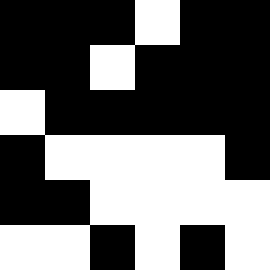[["black", "black", "black", "white", "black", "black"], ["black", "black", "white", "black", "black", "black"], ["white", "black", "black", "black", "black", "black"], ["black", "white", "white", "white", "white", "black"], ["black", "black", "white", "white", "white", "white"], ["white", "white", "black", "white", "black", "white"]]